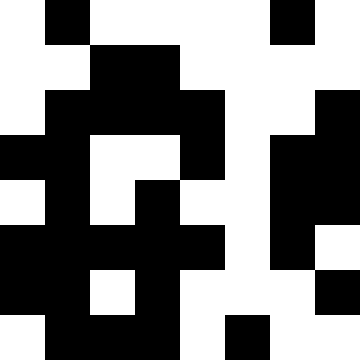[["white", "black", "white", "white", "white", "white", "black", "white"], ["white", "white", "black", "black", "white", "white", "white", "white"], ["white", "black", "black", "black", "black", "white", "white", "black"], ["black", "black", "white", "white", "black", "white", "black", "black"], ["white", "black", "white", "black", "white", "white", "black", "black"], ["black", "black", "black", "black", "black", "white", "black", "white"], ["black", "black", "white", "black", "white", "white", "white", "black"], ["white", "black", "black", "black", "white", "black", "white", "white"]]